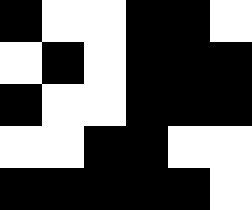[["black", "white", "white", "black", "black", "white"], ["white", "black", "white", "black", "black", "black"], ["black", "white", "white", "black", "black", "black"], ["white", "white", "black", "black", "white", "white"], ["black", "black", "black", "black", "black", "white"]]